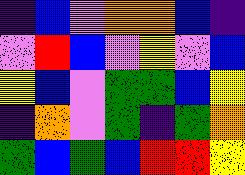[["indigo", "blue", "violet", "orange", "orange", "blue", "indigo"], ["violet", "red", "blue", "violet", "yellow", "violet", "blue"], ["yellow", "blue", "violet", "green", "green", "blue", "yellow"], ["indigo", "orange", "violet", "green", "indigo", "green", "orange"], ["green", "blue", "green", "blue", "red", "red", "yellow"]]